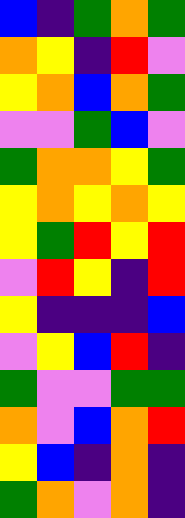[["blue", "indigo", "green", "orange", "green"], ["orange", "yellow", "indigo", "red", "violet"], ["yellow", "orange", "blue", "orange", "green"], ["violet", "violet", "green", "blue", "violet"], ["green", "orange", "orange", "yellow", "green"], ["yellow", "orange", "yellow", "orange", "yellow"], ["yellow", "green", "red", "yellow", "red"], ["violet", "red", "yellow", "indigo", "red"], ["yellow", "indigo", "indigo", "indigo", "blue"], ["violet", "yellow", "blue", "red", "indigo"], ["green", "violet", "violet", "green", "green"], ["orange", "violet", "blue", "orange", "red"], ["yellow", "blue", "indigo", "orange", "indigo"], ["green", "orange", "violet", "orange", "indigo"]]